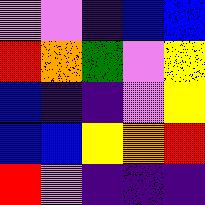[["violet", "violet", "indigo", "blue", "blue"], ["red", "orange", "green", "violet", "yellow"], ["blue", "indigo", "indigo", "violet", "yellow"], ["blue", "blue", "yellow", "orange", "red"], ["red", "violet", "indigo", "indigo", "indigo"]]